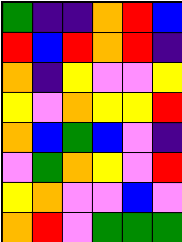[["green", "indigo", "indigo", "orange", "red", "blue"], ["red", "blue", "red", "orange", "red", "indigo"], ["orange", "indigo", "yellow", "violet", "violet", "yellow"], ["yellow", "violet", "orange", "yellow", "yellow", "red"], ["orange", "blue", "green", "blue", "violet", "indigo"], ["violet", "green", "orange", "yellow", "violet", "red"], ["yellow", "orange", "violet", "violet", "blue", "violet"], ["orange", "red", "violet", "green", "green", "green"]]